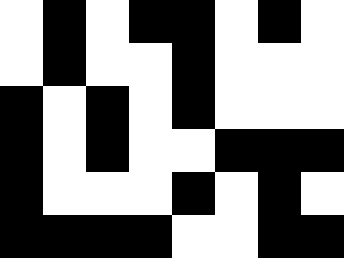[["white", "black", "white", "black", "black", "white", "black", "white"], ["white", "black", "white", "white", "black", "white", "white", "white"], ["black", "white", "black", "white", "black", "white", "white", "white"], ["black", "white", "black", "white", "white", "black", "black", "black"], ["black", "white", "white", "white", "black", "white", "black", "white"], ["black", "black", "black", "black", "white", "white", "black", "black"]]